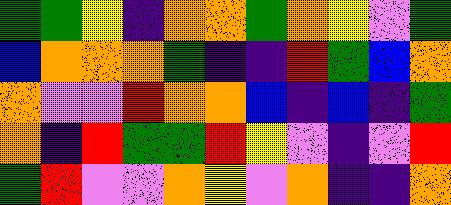[["green", "green", "yellow", "indigo", "orange", "orange", "green", "orange", "yellow", "violet", "green"], ["blue", "orange", "orange", "orange", "green", "indigo", "indigo", "red", "green", "blue", "orange"], ["orange", "violet", "violet", "red", "orange", "orange", "blue", "indigo", "blue", "indigo", "green"], ["orange", "indigo", "red", "green", "green", "red", "yellow", "violet", "indigo", "violet", "red"], ["green", "red", "violet", "violet", "orange", "yellow", "violet", "orange", "indigo", "indigo", "orange"]]